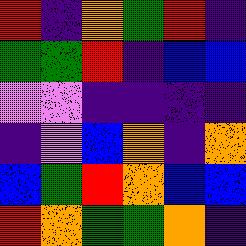[["red", "indigo", "orange", "green", "red", "indigo"], ["green", "green", "red", "indigo", "blue", "blue"], ["violet", "violet", "indigo", "indigo", "indigo", "indigo"], ["indigo", "violet", "blue", "orange", "indigo", "orange"], ["blue", "green", "red", "orange", "blue", "blue"], ["red", "orange", "green", "green", "orange", "indigo"]]